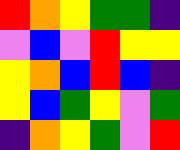[["red", "orange", "yellow", "green", "green", "indigo"], ["violet", "blue", "violet", "red", "yellow", "yellow"], ["yellow", "orange", "blue", "red", "blue", "indigo"], ["yellow", "blue", "green", "yellow", "violet", "green"], ["indigo", "orange", "yellow", "green", "violet", "red"]]